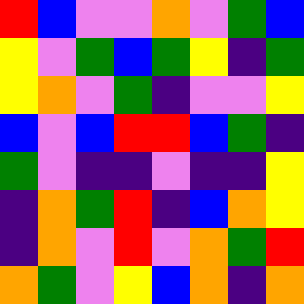[["red", "blue", "violet", "violet", "orange", "violet", "green", "blue"], ["yellow", "violet", "green", "blue", "green", "yellow", "indigo", "green"], ["yellow", "orange", "violet", "green", "indigo", "violet", "violet", "yellow"], ["blue", "violet", "blue", "red", "red", "blue", "green", "indigo"], ["green", "violet", "indigo", "indigo", "violet", "indigo", "indigo", "yellow"], ["indigo", "orange", "green", "red", "indigo", "blue", "orange", "yellow"], ["indigo", "orange", "violet", "red", "violet", "orange", "green", "red"], ["orange", "green", "violet", "yellow", "blue", "orange", "indigo", "orange"]]